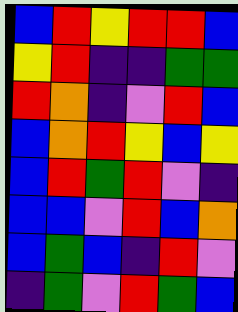[["blue", "red", "yellow", "red", "red", "blue"], ["yellow", "red", "indigo", "indigo", "green", "green"], ["red", "orange", "indigo", "violet", "red", "blue"], ["blue", "orange", "red", "yellow", "blue", "yellow"], ["blue", "red", "green", "red", "violet", "indigo"], ["blue", "blue", "violet", "red", "blue", "orange"], ["blue", "green", "blue", "indigo", "red", "violet"], ["indigo", "green", "violet", "red", "green", "blue"]]